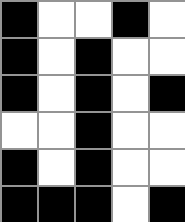[["black", "white", "white", "black", "white"], ["black", "white", "black", "white", "white"], ["black", "white", "black", "white", "black"], ["white", "white", "black", "white", "white"], ["black", "white", "black", "white", "white"], ["black", "black", "black", "white", "black"]]